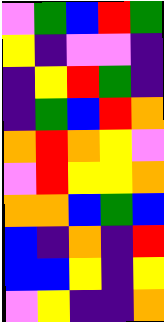[["violet", "green", "blue", "red", "green"], ["yellow", "indigo", "violet", "violet", "indigo"], ["indigo", "yellow", "red", "green", "indigo"], ["indigo", "green", "blue", "red", "orange"], ["orange", "red", "orange", "yellow", "violet"], ["violet", "red", "yellow", "yellow", "orange"], ["orange", "orange", "blue", "green", "blue"], ["blue", "indigo", "orange", "indigo", "red"], ["blue", "blue", "yellow", "indigo", "yellow"], ["violet", "yellow", "indigo", "indigo", "orange"]]